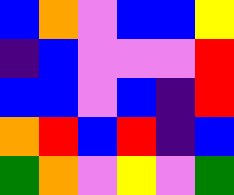[["blue", "orange", "violet", "blue", "blue", "yellow"], ["indigo", "blue", "violet", "violet", "violet", "red"], ["blue", "blue", "violet", "blue", "indigo", "red"], ["orange", "red", "blue", "red", "indigo", "blue"], ["green", "orange", "violet", "yellow", "violet", "green"]]